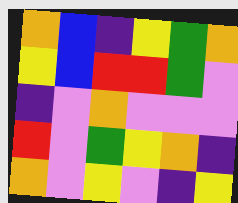[["orange", "blue", "indigo", "yellow", "green", "orange"], ["yellow", "blue", "red", "red", "green", "violet"], ["indigo", "violet", "orange", "violet", "violet", "violet"], ["red", "violet", "green", "yellow", "orange", "indigo"], ["orange", "violet", "yellow", "violet", "indigo", "yellow"]]